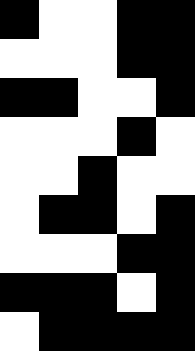[["black", "white", "white", "black", "black"], ["white", "white", "white", "black", "black"], ["black", "black", "white", "white", "black"], ["white", "white", "white", "black", "white"], ["white", "white", "black", "white", "white"], ["white", "black", "black", "white", "black"], ["white", "white", "white", "black", "black"], ["black", "black", "black", "white", "black"], ["white", "black", "black", "black", "black"]]